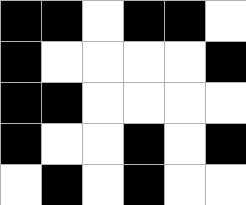[["black", "black", "white", "black", "black", "white"], ["black", "white", "white", "white", "white", "black"], ["black", "black", "white", "white", "white", "white"], ["black", "white", "white", "black", "white", "black"], ["white", "black", "white", "black", "white", "white"]]